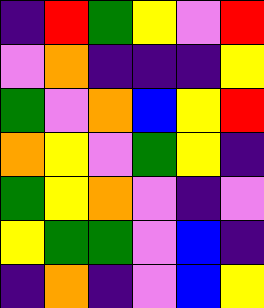[["indigo", "red", "green", "yellow", "violet", "red"], ["violet", "orange", "indigo", "indigo", "indigo", "yellow"], ["green", "violet", "orange", "blue", "yellow", "red"], ["orange", "yellow", "violet", "green", "yellow", "indigo"], ["green", "yellow", "orange", "violet", "indigo", "violet"], ["yellow", "green", "green", "violet", "blue", "indigo"], ["indigo", "orange", "indigo", "violet", "blue", "yellow"]]